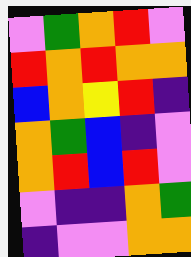[["violet", "green", "orange", "red", "violet"], ["red", "orange", "red", "orange", "orange"], ["blue", "orange", "yellow", "red", "indigo"], ["orange", "green", "blue", "indigo", "violet"], ["orange", "red", "blue", "red", "violet"], ["violet", "indigo", "indigo", "orange", "green"], ["indigo", "violet", "violet", "orange", "orange"]]